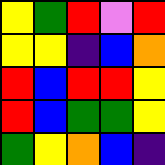[["yellow", "green", "red", "violet", "red"], ["yellow", "yellow", "indigo", "blue", "orange"], ["red", "blue", "red", "red", "yellow"], ["red", "blue", "green", "green", "yellow"], ["green", "yellow", "orange", "blue", "indigo"]]